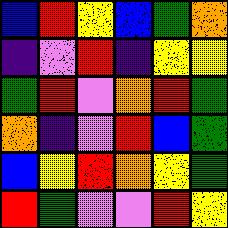[["blue", "red", "yellow", "blue", "green", "orange"], ["indigo", "violet", "red", "indigo", "yellow", "yellow"], ["green", "red", "violet", "orange", "red", "green"], ["orange", "indigo", "violet", "red", "blue", "green"], ["blue", "yellow", "red", "orange", "yellow", "green"], ["red", "green", "violet", "violet", "red", "yellow"]]